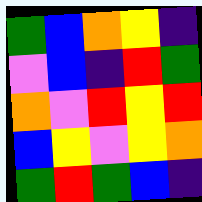[["green", "blue", "orange", "yellow", "indigo"], ["violet", "blue", "indigo", "red", "green"], ["orange", "violet", "red", "yellow", "red"], ["blue", "yellow", "violet", "yellow", "orange"], ["green", "red", "green", "blue", "indigo"]]